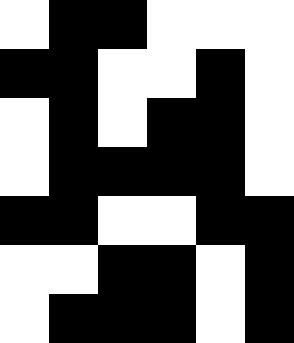[["white", "black", "black", "white", "white", "white"], ["black", "black", "white", "white", "black", "white"], ["white", "black", "white", "black", "black", "white"], ["white", "black", "black", "black", "black", "white"], ["black", "black", "white", "white", "black", "black"], ["white", "white", "black", "black", "white", "black"], ["white", "black", "black", "black", "white", "black"]]